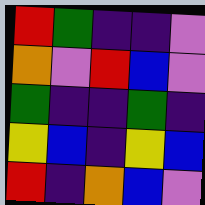[["red", "green", "indigo", "indigo", "violet"], ["orange", "violet", "red", "blue", "violet"], ["green", "indigo", "indigo", "green", "indigo"], ["yellow", "blue", "indigo", "yellow", "blue"], ["red", "indigo", "orange", "blue", "violet"]]